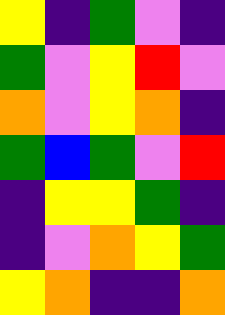[["yellow", "indigo", "green", "violet", "indigo"], ["green", "violet", "yellow", "red", "violet"], ["orange", "violet", "yellow", "orange", "indigo"], ["green", "blue", "green", "violet", "red"], ["indigo", "yellow", "yellow", "green", "indigo"], ["indigo", "violet", "orange", "yellow", "green"], ["yellow", "orange", "indigo", "indigo", "orange"]]